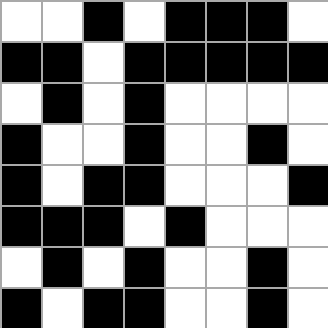[["white", "white", "black", "white", "black", "black", "black", "white"], ["black", "black", "white", "black", "black", "black", "black", "black"], ["white", "black", "white", "black", "white", "white", "white", "white"], ["black", "white", "white", "black", "white", "white", "black", "white"], ["black", "white", "black", "black", "white", "white", "white", "black"], ["black", "black", "black", "white", "black", "white", "white", "white"], ["white", "black", "white", "black", "white", "white", "black", "white"], ["black", "white", "black", "black", "white", "white", "black", "white"]]